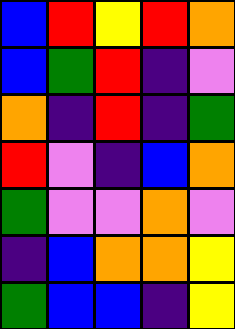[["blue", "red", "yellow", "red", "orange"], ["blue", "green", "red", "indigo", "violet"], ["orange", "indigo", "red", "indigo", "green"], ["red", "violet", "indigo", "blue", "orange"], ["green", "violet", "violet", "orange", "violet"], ["indigo", "blue", "orange", "orange", "yellow"], ["green", "blue", "blue", "indigo", "yellow"]]